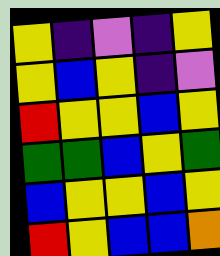[["yellow", "indigo", "violet", "indigo", "yellow"], ["yellow", "blue", "yellow", "indigo", "violet"], ["red", "yellow", "yellow", "blue", "yellow"], ["green", "green", "blue", "yellow", "green"], ["blue", "yellow", "yellow", "blue", "yellow"], ["red", "yellow", "blue", "blue", "orange"]]